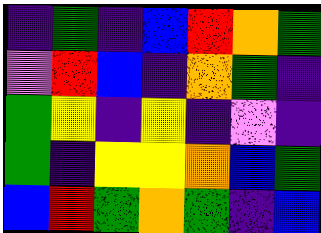[["indigo", "green", "indigo", "blue", "red", "orange", "green"], ["violet", "red", "blue", "indigo", "orange", "green", "indigo"], ["green", "yellow", "indigo", "yellow", "indigo", "violet", "indigo"], ["green", "indigo", "yellow", "yellow", "orange", "blue", "green"], ["blue", "red", "green", "orange", "green", "indigo", "blue"]]